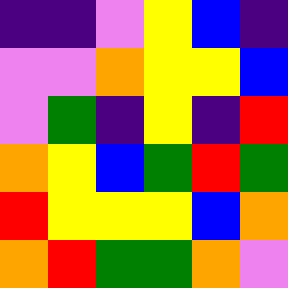[["indigo", "indigo", "violet", "yellow", "blue", "indigo"], ["violet", "violet", "orange", "yellow", "yellow", "blue"], ["violet", "green", "indigo", "yellow", "indigo", "red"], ["orange", "yellow", "blue", "green", "red", "green"], ["red", "yellow", "yellow", "yellow", "blue", "orange"], ["orange", "red", "green", "green", "orange", "violet"]]